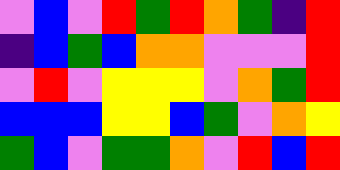[["violet", "blue", "violet", "red", "green", "red", "orange", "green", "indigo", "red"], ["indigo", "blue", "green", "blue", "orange", "orange", "violet", "violet", "violet", "red"], ["violet", "red", "violet", "yellow", "yellow", "yellow", "violet", "orange", "green", "red"], ["blue", "blue", "blue", "yellow", "yellow", "blue", "green", "violet", "orange", "yellow"], ["green", "blue", "violet", "green", "green", "orange", "violet", "red", "blue", "red"]]